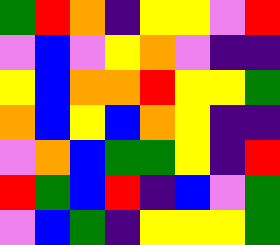[["green", "red", "orange", "indigo", "yellow", "yellow", "violet", "red"], ["violet", "blue", "violet", "yellow", "orange", "violet", "indigo", "indigo"], ["yellow", "blue", "orange", "orange", "red", "yellow", "yellow", "green"], ["orange", "blue", "yellow", "blue", "orange", "yellow", "indigo", "indigo"], ["violet", "orange", "blue", "green", "green", "yellow", "indigo", "red"], ["red", "green", "blue", "red", "indigo", "blue", "violet", "green"], ["violet", "blue", "green", "indigo", "yellow", "yellow", "yellow", "green"]]